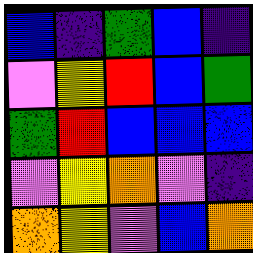[["blue", "indigo", "green", "blue", "indigo"], ["violet", "yellow", "red", "blue", "green"], ["green", "red", "blue", "blue", "blue"], ["violet", "yellow", "orange", "violet", "indigo"], ["orange", "yellow", "violet", "blue", "orange"]]